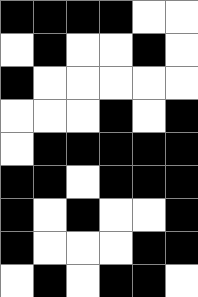[["black", "black", "black", "black", "white", "white"], ["white", "black", "white", "white", "black", "white"], ["black", "white", "white", "white", "white", "white"], ["white", "white", "white", "black", "white", "black"], ["white", "black", "black", "black", "black", "black"], ["black", "black", "white", "black", "black", "black"], ["black", "white", "black", "white", "white", "black"], ["black", "white", "white", "white", "black", "black"], ["white", "black", "white", "black", "black", "white"]]